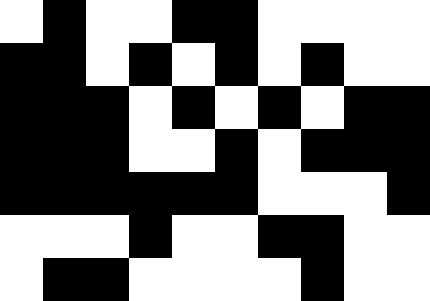[["white", "black", "white", "white", "black", "black", "white", "white", "white", "white"], ["black", "black", "white", "black", "white", "black", "white", "black", "white", "white"], ["black", "black", "black", "white", "black", "white", "black", "white", "black", "black"], ["black", "black", "black", "white", "white", "black", "white", "black", "black", "black"], ["black", "black", "black", "black", "black", "black", "white", "white", "white", "black"], ["white", "white", "white", "black", "white", "white", "black", "black", "white", "white"], ["white", "black", "black", "white", "white", "white", "white", "black", "white", "white"]]